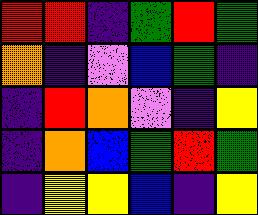[["red", "red", "indigo", "green", "red", "green"], ["orange", "indigo", "violet", "blue", "green", "indigo"], ["indigo", "red", "orange", "violet", "indigo", "yellow"], ["indigo", "orange", "blue", "green", "red", "green"], ["indigo", "yellow", "yellow", "blue", "indigo", "yellow"]]